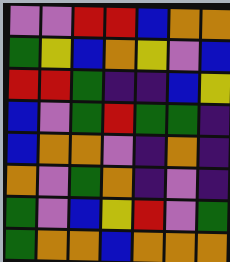[["violet", "violet", "red", "red", "blue", "orange", "orange"], ["green", "yellow", "blue", "orange", "yellow", "violet", "blue"], ["red", "red", "green", "indigo", "indigo", "blue", "yellow"], ["blue", "violet", "green", "red", "green", "green", "indigo"], ["blue", "orange", "orange", "violet", "indigo", "orange", "indigo"], ["orange", "violet", "green", "orange", "indigo", "violet", "indigo"], ["green", "violet", "blue", "yellow", "red", "violet", "green"], ["green", "orange", "orange", "blue", "orange", "orange", "orange"]]